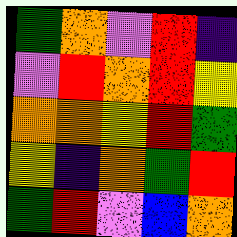[["green", "orange", "violet", "red", "indigo"], ["violet", "red", "orange", "red", "yellow"], ["orange", "orange", "yellow", "red", "green"], ["yellow", "indigo", "orange", "green", "red"], ["green", "red", "violet", "blue", "orange"]]